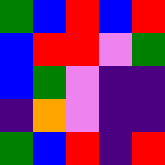[["green", "blue", "red", "blue", "red"], ["blue", "red", "red", "violet", "green"], ["blue", "green", "violet", "indigo", "indigo"], ["indigo", "orange", "violet", "indigo", "indigo"], ["green", "blue", "red", "indigo", "red"]]